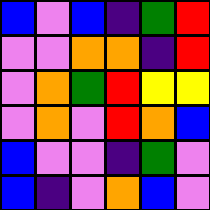[["blue", "violet", "blue", "indigo", "green", "red"], ["violet", "violet", "orange", "orange", "indigo", "red"], ["violet", "orange", "green", "red", "yellow", "yellow"], ["violet", "orange", "violet", "red", "orange", "blue"], ["blue", "violet", "violet", "indigo", "green", "violet"], ["blue", "indigo", "violet", "orange", "blue", "violet"]]